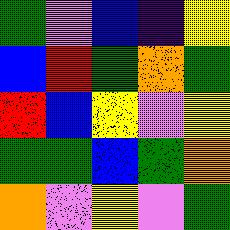[["green", "violet", "blue", "indigo", "yellow"], ["blue", "red", "green", "orange", "green"], ["red", "blue", "yellow", "violet", "yellow"], ["green", "green", "blue", "green", "orange"], ["orange", "violet", "yellow", "violet", "green"]]